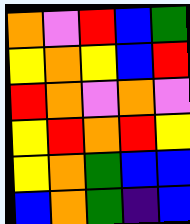[["orange", "violet", "red", "blue", "green"], ["yellow", "orange", "yellow", "blue", "red"], ["red", "orange", "violet", "orange", "violet"], ["yellow", "red", "orange", "red", "yellow"], ["yellow", "orange", "green", "blue", "blue"], ["blue", "orange", "green", "indigo", "blue"]]